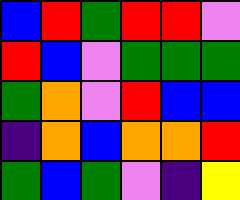[["blue", "red", "green", "red", "red", "violet"], ["red", "blue", "violet", "green", "green", "green"], ["green", "orange", "violet", "red", "blue", "blue"], ["indigo", "orange", "blue", "orange", "orange", "red"], ["green", "blue", "green", "violet", "indigo", "yellow"]]